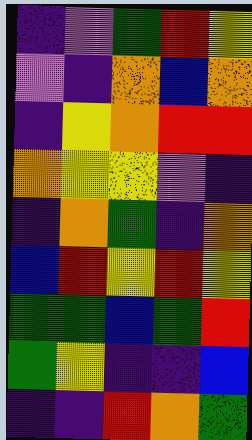[["indigo", "violet", "green", "red", "yellow"], ["violet", "indigo", "orange", "blue", "orange"], ["indigo", "yellow", "orange", "red", "red"], ["orange", "yellow", "yellow", "violet", "indigo"], ["indigo", "orange", "green", "indigo", "orange"], ["blue", "red", "yellow", "red", "yellow"], ["green", "green", "blue", "green", "red"], ["green", "yellow", "indigo", "indigo", "blue"], ["indigo", "indigo", "red", "orange", "green"]]